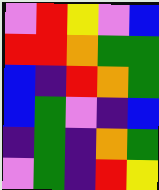[["violet", "red", "yellow", "violet", "blue"], ["red", "red", "orange", "green", "green"], ["blue", "indigo", "red", "orange", "green"], ["blue", "green", "violet", "indigo", "blue"], ["indigo", "green", "indigo", "orange", "green"], ["violet", "green", "indigo", "red", "yellow"]]